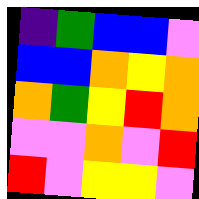[["indigo", "green", "blue", "blue", "violet"], ["blue", "blue", "orange", "yellow", "orange"], ["orange", "green", "yellow", "red", "orange"], ["violet", "violet", "orange", "violet", "red"], ["red", "violet", "yellow", "yellow", "violet"]]